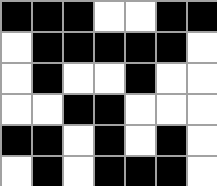[["black", "black", "black", "white", "white", "black", "black"], ["white", "black", "black", "black", "black", "black", "white"], ["white", "black", "white", "white", "black", "white", "white"], ["white", "white", "black", "black", "white", "white", "white"], ["black", "black", "white", "black", "white", "black", "white"], ["white", "black", "white", "black", "black", "black", "white"]]